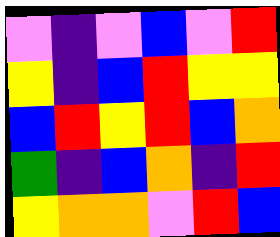[["violet", "indigo", "violet", "blue", "violet", "red"], ["yellow", "indigo", "blue", "red", "yellow", "yellow"], ["blue", "red", "yellow", "red", "blue", "orange"], ["green", "indigo", "blue", "orange", "indigo", "red"], ["yellow", "orange", "orange", "violet", "red", "blue"]]